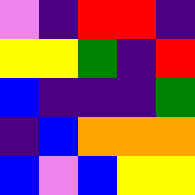[["violet", "indigo", "red", "red", "indigo"], ["yellow", "yellow", "green", "indigo", "red"], ["blue", "indigo", "indigo", "indigo", "green"], ["indigo", "blue", "orange", "orange", "orange"], ["blue", "violet", "blue", "yellow", "yellow"]]